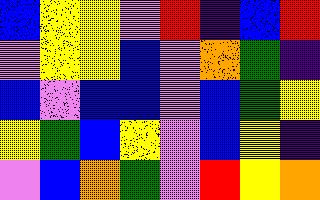[["blue", "yellow", "yellow", "violet", "red", "indigo", "blue", "red"], ["violet", "yellow", "yellow", "blue", "violet", "orange", "green", "indigo"], ["blue", "violet", "blue", "blue", "violet", "blue", "green", "yellow"], ["yellow", "green", "blue", "yellow", "violet", "blue", "yellow", "indigo"], ["violet", "blue", "orange", "green", "violet", "red", "yellow", "orange"]]